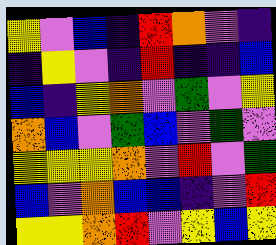[["yellow", "violet", "blue", "indigo", "red", "orange", "violet", "indigo"], ["indigo", "yellow", "violet", "indigo", "red", "indigo", "indigo", "blue"], ["blue", "indigo", "yellow", "orange", "violet", "green", "violet", "yellow"], ["orange", "blue", "violet", "green", "blue", "violet", "green", "violet"], ["yellow", "yellow", "yellow", "orange", "violet", "red", "violet", "green"], ["blue", "violet", "orange", "blue", "blue", "indigo", "violet", "red"], ["yellow", "yellow", "orange", "red", "violet", "yellow", "blue", "yellow"]]